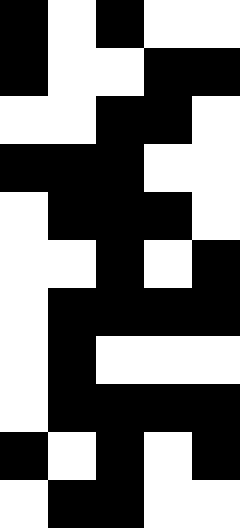[["black", "white", "black", "white", "white"], ["black", "white", "white", "black", "black"], ["white", "white", "black", "black", "white"], ["black", "black", "black", "white", "white"], ["white", "black", "black", "black", "white"], ["white", "white", "black", "white", "black"], ["white", "black", "black", "black", "black"], ["white", "black", "white", "white", "white"], ["white", "black", "black", "black", "black"], ["black", "white", "black", "white", "black"], ["white", "black", "black", "white", "white"]]